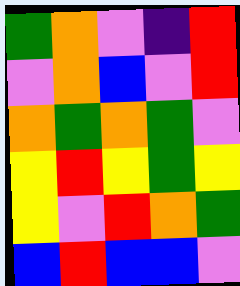[["green", "orange", "violet", "indigo", "red"], ["violet", "orange", "blue", "violet", "red"], ["orange", "green", "orange", "green", "violet"], ["yellow", "red", "yellow", "green", "yellow"], ["yellow", "violet", "red", "orange", "green"], ["blue", "red", "blue", "blue", "violet"]]